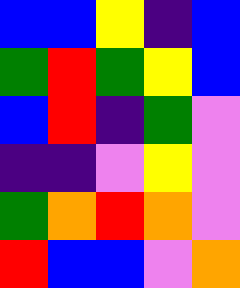[["blue", "blue", "yellow", "indigo", "blue"], ["green", "red", "green", "yellow", "blue"], ["blue", "red", "indigo", "green", "violet"], ["indigo", "indigo", "violet", "yellow", "violet"], ["green", "orange", "red", "orange", "violet"], ["red", "blue", "blue", "violet", "orange"]]